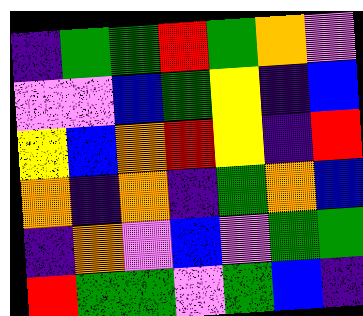[["indigo", "green", "green", "red", "green", "orange", "violet"], ["violet", "violet", "blue", "green", "yellow", "indigo", "blue"], ["yellow", "blue", "orange", "red", "yellow", "indigo", "red"], ["orange", "indigo", "orange", "indigo", "green", "orange", "blue"], ["indigo", "orange", "violet", "blue", "violet", "green", "green"], ["red", "green", "green", "violet", "green", "blue", "indigo"]]